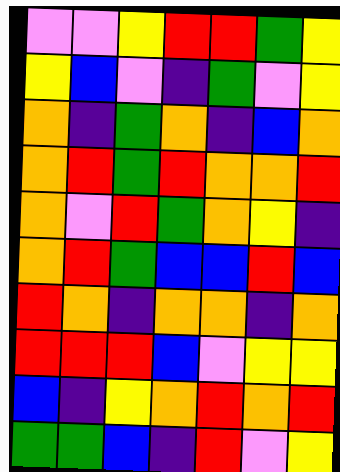[["violet", "violet", "yellow", "red", "red", "green", "yellow"], ["yellow", "blue", "violet", "indigo", "green", "violet", "yellow"], ["orange", "indigo", "green", "orange", "indigo", "blue", "orange"], ["orange", "red", "green", "red", "orange", "orange", "red"], ["orange", "violet", "red", "green", "orange", "yellow", "indigo"], ["orange", "red", "green", "blue", "blue", "red", "blue"], ["red", "orange", "indigo", "orange", "orange", "indigo", "orange"], ["red", "red", "red", "blue", "violet", "yellow", "yellow"], ["blue", "indigo", "yellow", "orange", "red", "orange", "red"], ["green", "green", "blue", "indigo", "red", "violet", "yellow"]]